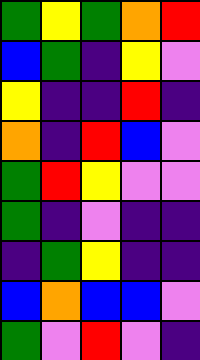[["green", "yellow", "green", "orange", "red"], ["blue", "green", "indigo", "yellow", "violet"], ["yellow", "indigo", "indigo", "red", "indigo"], ["orange", "indigo", "red", "blue", "violet"], ["green", "red", "yellow", "violet", "violet"], ["green", "indigo", "violet", "indigo", "indigo"], ["indigo", "green", "yellow", "indigo", "indigo"], ["blue", "orange", "blue", "blue", "violet"], ["green", "violet", "red", "violet", "indigo"]]